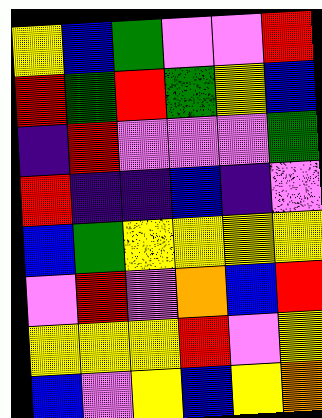[["yellow", "blue", "green", "violet", "violet", "red"], ["red", "green", "red", "green", "yellow", "blue"], ["indigo", "red", "violet", "violet", "violet", "green"], ["red", "indigo", "indigo", "blue", "indigo", "violet"], ["blue", "green", "yellow", "yellow", "yellow", "yellow"], ["violet", "red", "violet", "orange", "blue", "red"], ["yellow", "yellow", "yellow", "red", "violet", "yellow"], ["blue", "violet", "yellow", "blue", "yellow", "orange"]]